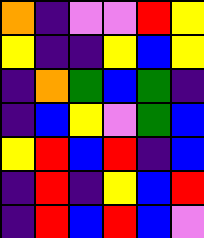[["orange", "indigo", "violet", "violet", "red", "yellow"], ["yellow", "indigo", "indigo", "yellow", "blue", "yellow"], ["indigo", "orange", "green", "blue", "green", "indigo"], ["indigo", "blue", "yellow", "violet", "green", "blue"], ["yellow", "red", "blue", "red", "indigo", "blue"], ["indigo", "red", "indigo", "yellow", "blue", "red"], ["indigo", "red", "blue", "red", "blue", "violet"]]